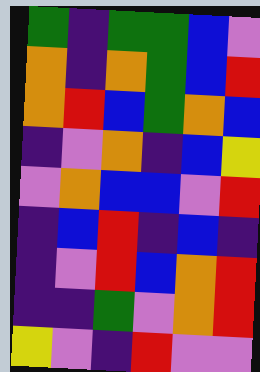[["green", "indigo", "green", "green", "blue", "violet"], ["orange", "indigo", "orange", "green", "blue", "red"], ["orange", "red", "blue", "green", "orange", "blue"], ["indigo", "violet", "orange", "indigo", "blue", "yellow"], ["violet", "orange", "blue", "blue", "violet", "red"], ["indigo", "blue", "red", "indigo", "blue", "indigo"], ["indigo", "violet", "red", "blue", "orange", "red"], ["indigo", "indigo", "green", "violet", "orange", "red"], ["yellow", "violet", "indigo", "red", "violet", "violet"]]